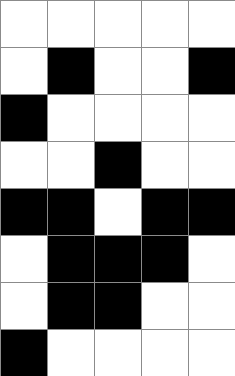[["white", "white", "white", "white", "white"], ["white", "black", "white", "white", "black"], ["black", "white", "white", "white", "white"], ["white", "white", "black", "white", "white"], ["black", "black", "white", "black", "black"], ["white", "black", "black", "black", "white"], ["white", "black", "black", "white", "white"], ["black", "white", "white", "white", "white"]]